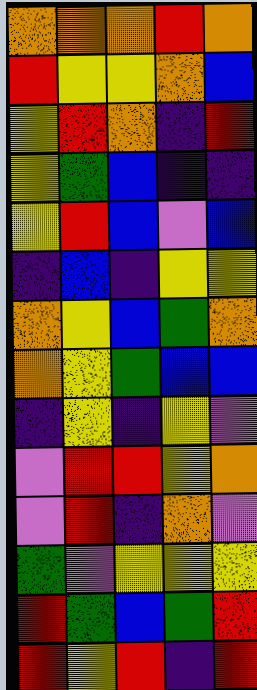[["orange", "orange", "orange", "red", "orange"], ["red", "yellow", "yellow", "orange", "blue"], ["yellow", "red", "orange", "indigo", "red"], ["yellow", "green", "blue", "indigo", "indigo"], ["yellow", "red", "blue", "violet", "blue"], ["indigo", "blue", "indigo", "yellow", "yellow"], ["orange", "yellow", "blue", "green", "orange"], ["orange", "yellow", "green", "blue", "blue"], ["indigo", "yellow", "indigo", "yellow", "violet"], ["violet", "red", "red", "yellow", "orange"], ["violet", "red", "indigo", "orange", "violet"], ["green", "violet", "yellow", "yellow", "yellow"], ["red", "green", "blue", "green", "red"], ["red", "yellow", "red", "indigo", "red"]]